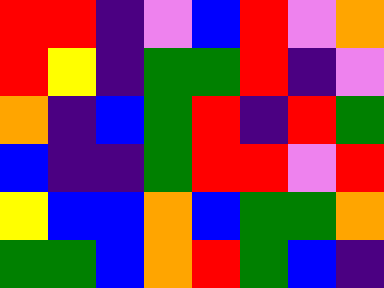[["red", "red", "indigo", "violet", "blue", "red", "violet", "orange"], ["red", "yellow", "indigo", "green", "green", "red", "indigo", "violet"], ["orange", "indigo", "blue", "green", "red", "indigo", "red", "green"], ["blue", "indigo", "indigo", "green", "red", "red", "violet", "red"], ["yellow", "blue", "blue", "orange", "blue", "green", "green", "orange"], ["green", "green", "blue", "orange", "red", "green", "blue", "indigo"]]